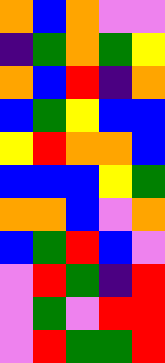[["orange", "blue", "orange", "violet", "violet"], ["indigo", "green", "orange", "green", "yellow"], ["orange", "blue", "red", "indigo", "orange"], ["blue", "green", "yellow", "blue", "blue"], ["yellow", "red", "orange", "orange", "blue"], ["blue", "blue", "blue", "yellow", "green"], ["orange", "orange", "blue", "violet", "orange"], ["blue", "green", "red", "blue", "violet"], ["violet", "red", "green", "indigo", "red"], ["violet", "green", "violet", "red", "red"], ["violet", "red", "green", "green", "red"]]